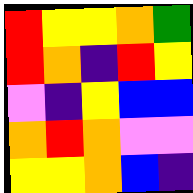[["red", "yellow", "yellow", "orange", "green"], ["red", "orange", "indigo", "red", "yellow"], ["violet", "indigo", "yellow", "blue", "blue"], ["orange", "red", "orange", "violet", "violet"], ["yellow", "yellow", "orange", "blue", "indigo"]]